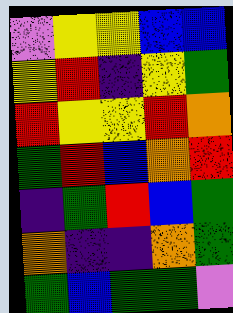[["violet", "yellow", "yellow", "blue", "blue"], ["yellow", "red", "indigo", "yellow", "green"], ["red", "yellow", "yellow", "red", "orange"], ["green", "red", "blue", "orange", "red"], ["indigo", "green", "red", "blue", "green"], ["orange", "indigo", "indigo", "orange", "green"], ["green", "blue", "green", "green", "violet"]]